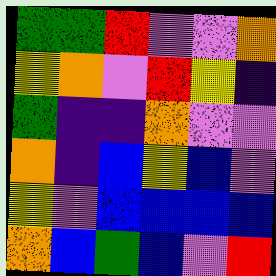[["green", "green", "red", "violet", "violet", "orange"], ["yellow", "orange", "violet", "red", "yellow", "indigo"], ["green", "indigo", "indigo", "orange", "violet", "violet"], ["orange", "indigo", "blue", "yellow", "blue", "violet"], ["yellow", "violet", "blue", "blue", "blue", "blue"], ["orange", "blue", "green", "blue", "violet", "red"]]